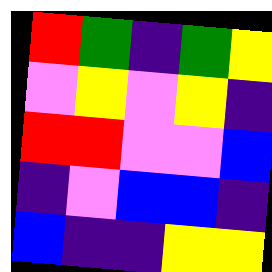[["red", "green", "indigo", "green", "yellow"], ["violet", "yellow", "violet", "yellow", "indigo"], ["red", "red", "violet", "violet", "blue"], ["indigo", "violet", "blue", "blue", "indigo"], ["blue", "indigo", "indigo", "yellow", "yellow"]]